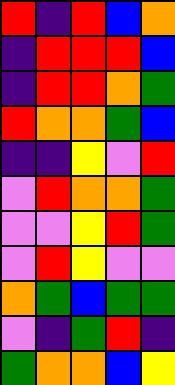[["red", "indigo", "red", "blue", "orange"], ["indigo", "red", "red", "red", "blue"], ["indigo", "red", "red", "orange", "green"], ["red", "orange", "orange", "green", "blue"], ["indigo", "indigo", "yellow", "violet", "red"], ["violet", "red", "orange", "orange", "green"], ["violet", "violet", "yellow", "red", "green"], ["violet", "red", "yellow", "violet", "violet"], ["orange", "green", "blue", "green", "green"], ["violet", "indigo", "green", "red", "indigo"], ["green", "orange", "orange", "blue", "yellow"]]